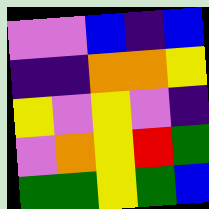[["violet", "violet", "blue", "indigo", "blue"], ["indigo", "indigo", "orange", "orange", "yellow"], ["yellow", "violet", "yellow", "violet", "indigo"], ["violet", "orange", "yellow", "red", "green"], ["green", "green", "yellow", "green", "blue"]]